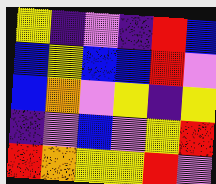[["yellow", "indigo", "violet", "indigo", "red", "blue"], ["blue", "yellow", "blue", "blue", "red", "violet"], ["blue", "orange", "violet", "yellow", "indigo", "yellow"], ["indigo", "violet", "blue", "violet", "yellow", "red"], ["red", "orange", "yellow", "yellow", "red", "violet"]]